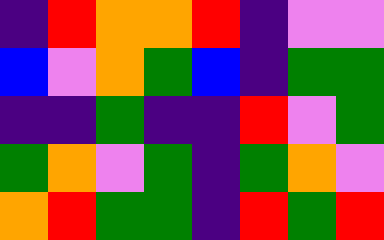[["indigo", "red", "orange", "orange", "red", "indigo", "violet", "violet"], ["blue", "violet", "orange", "green", "blue", "indigo", "green", "green"], ["indigo", "indigo", "green", "indigo", "indigo", "red", "violet", "green"], ["green", "orange", "violet", "green", "indigo", "green", "orange", "violet"], ["orange", "red", "green", "green", "indigo", "red", "green", "red"]]